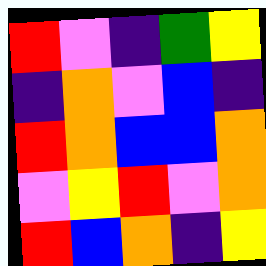[["red", "violet", "indigo", "green", "yellow"], ["indigo", "orange", "violet", "blue", "indigo"], ["red", "orange", "blue", "blue", "orange"], ["violet", "yellow", "red", "violet", "orange"], ["red", "blue", "orange", "indigo", "yellow"]]